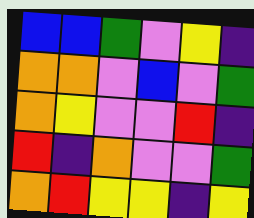[["blue", "blue", "green", "violet", "yellow", "indigo"], ["orange", "orange", "violet", "blue", "violet", "green"], ["orange", "yellow", "violet", "violet", "red", "indigo"], ["red", "indigo", "orange", "violet", "violet", "green"], ["orange", "red", "yellow", "yellow", "indigo", "yellow"]]